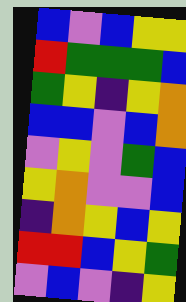[["blue", "violet", "blue", "yellow", "yellow"], ["red", "green", "green", "green", "blue"], ["green", "yellow", "indigo", "yellow", "orange"], ["blue", "blue", "violet", "blue", "orange"], ["violet", "yellow", "violet", "green", "blue"], ["yellow", "orange", "violet", "violet", "blue"], ["indigo", "orange", "yellow", "blue", "yellow"], ["red", "red", "blue", "yellow", "green"], ["violet", "blue", "violet", "indigo", "yellow"]]